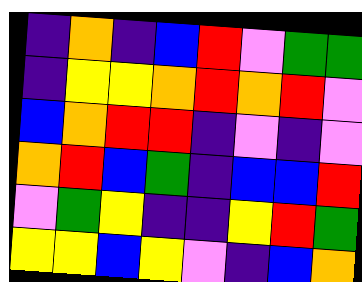[["indigo", "orange", "indigo", "blue", "red", "violet", "green", "green"], ["indigo", "yellow", "yellow", "orange", "red", "orange", "red", "violet"], ["blue", "orange", "red", "red", "indigo", "violet", "indigo", "violet"], ["orange", "red", "blue", "green", "indigo", "blue", "blue", "red"], ["violet", "green", "yellow", "indigo", "indigo", "yellow", "red", "green"], ["yellow", "yellow", "blue", "yellow", "violet", "indigo", "blue", "orange"]]